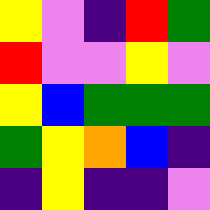[["yellow", "violet", "indigo", "red", "green"], ["red", "violet", "violet", "yellow", "violet"], ["yellow", "blue", "green", "green", "green"], ["green", "yellow", "orange", "blue", "indigo"], ["indigo", "yellow", "indigo", "indigo", "violet"]]